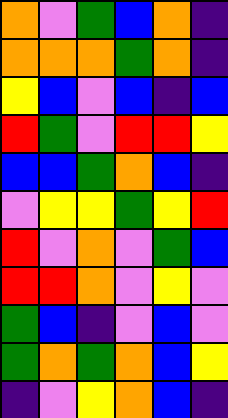[["orange", "violet", "green", "blue", "orange", "indigo"], ["orange", "orange", "orange", "green", "orange", "indigo"], ["yellow", "blue", "violet", "blue", "indigo", "blue"], ["red", "green", "violet", "red", "red", "yellow"], ["blue", "blue", "green", "orange", "blue", "indigo"], ["violet", "yellow", "yellow", "green", "yellow", "red"], ["red", "violet", "orange", "violet", "green", "blue"], ["red", "red", "orange", "violet", "yellow", "violet"], ["green", "blue", "indigo", "violet", "blue", "violet"], ["green", "orange", "green", "orange", "blue", "yellow"], ["indigo", "violet", "yellow", "orange", "blue", "indigo"]]